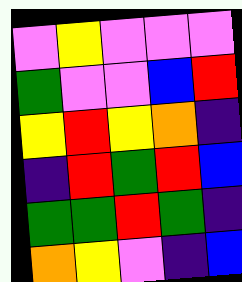[["violet", "yellow", "violet", "violet", "violet"], ["green", "violet", "violet", "blue", "red"], ["yellow", "red", "yellow", "orange", "indigo"], ["indigo", "red", "green", "red", "blue"], ["green", "green", "red", "green", "indigo"], ["orange", "yellow", "violet", "indigo", "blue"]]